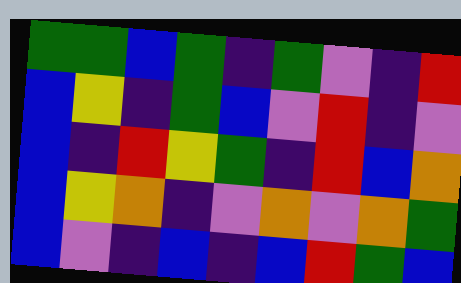[["green", "green", "blue", "green", "indigo", "green", "violet", "indigo", "red"], ["blue", "yellow", "indigo", "green", "blue", "violet", "red", "indigo", "violet"], ["blue", "indigo", "red", "yellow", "green", "indigo", "red", "blue", "orange"], ["blue", "yellow", "orange", "indigo", "violet", "orange", "violet", "orange", "green"], ["blue", "violet", "indigo", "blue", "indigo", "blue", "red", "green", "blue"]]